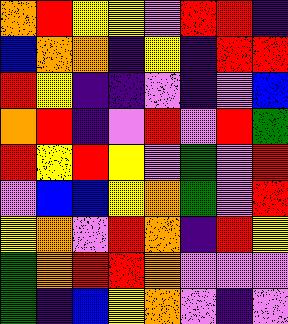[["orange", "red", "yellow", "yellow", "violet", "red", "red", "indigo"], ["blue", "orange", "orange", "indigo", "yellow", "indigo", "red", "red"], ["red", "yellow", "indigo", "indigo", "violet", "indigo", "violet", "blue"], ["orange", "red", "indigo", "violet", "red", "violet", "red", "green"], ["red", "yellow", "red", "yellow", "violet", "green", "violet", "red"], ["violet", "blue", "blue", "yellow", "orange", "green", "violet", "red"], ["yellow", "orange", "violet", "red", "orange", "indigo", "red", "yellow"], ["green", "orange", "red", "red", "orange", "violet", "violet", "violet"], ["green", "indigo", "blue", "yellow", "orange", "violet", "indigo", "violet"]]